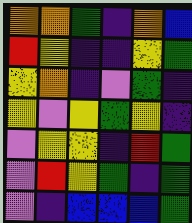[["orange", "orange", "green", "indigo", "orange", "blue"], ["red", "yellow", "indigo", "indigo", "yellow", "green"], ["yellow", "orange", "indigo", "violet", "green", "indigo"], ["yellow", "violet", "yellow", "green", "yellow", "indigo"], ["violet", "yellow", "yellow", "indigo", "red", "green"], ["violet", "red", "yellow", "green", "indigo", "green"], ["violet", "indigo", "blue", "blue", "blue", "green"]]